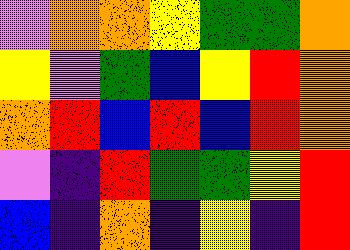[["violet", "orange", "orange", "yellow", "green", "green", "orange"], ["yellow", "violet", "green", "blue", "yellow", "red", "orange"], ["orange", "red", "blue", "red", "blue", "red", "orange"], ["violet", "indigo", "red", "green", "green", "yellow", "red"], ["blue", "indigo", "orange", "indigo", "yellow", "indigo", "red"]]